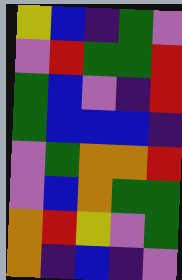[["yellow", "blue", "indigo", "green", "violet"], ["violet", "red", "green", "green", "red"], ["green", "blue", "violet", "indigo", "red"], ["green", "blue", "blue", "blue", "indigo"], ["violet", "green", "orange", "orange", "red"], ["violet", "blue", "orange", "green", "green"], ["orange", "red", "yellow", "violet", "green"], ["orange", "indigo", "blue", "indigo", "violet"]]